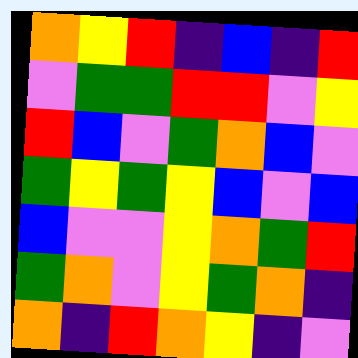[["orange", "yellow", "red", "indigo", "blue", "indigo", "red"], ["violet", "green", "green", "red", "red", "violet", "yellow"], ["red", "blue", "violet", "green", "orange", "blue", "violet"], ["green", "yellow", "green", "yellow", "blue", "violet", "blue"], ["blue", "violet", "violet", "yellow", "orange", "green", "red"], ["green", "orange", "violet", "yellow", "green", "orange", "indigo"], ["orange", "indigo", "red", "orange", "yellow", "indigo", "violet"]]